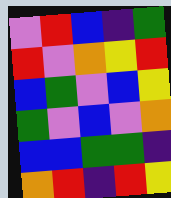[["violet", "red", "blue", "indigo", "green"], ["red", "violet", "orange", "yellow", "red"], ["blue", "green", "violet", "blue", "yellow"], ["green", "violet", "blue", "violet", "orange"], ["blue", "blue", "green", "green", "indigo"], ["orange", "red", "indigo", "red", "yellow"]]